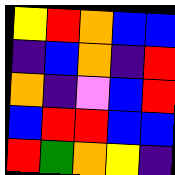[["yellow", "red", "orange", "blue", "blue"], ["indigo", "blue", "orange", "indigo", "red"], ["orange", "indigo", "violet", "blue", "red"], ["blue", "red", "red", "blue", "blue"], ["red", "green", "orange", "yellow", "indigo"]]